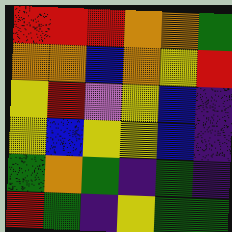[["red", "red", "red", "orange", "orange", "green"], ["orange", "orange", "blue", "orange", "yellow", "red"], ["yellow", "red", "violet", "yellow", "blue", "indigo"], ["yellow", "blue", "yellow", "yellow", "blue", "indigo"], ["green", "orange", "green", "indigo", "green", "indigo"], ["red", "green", "indigo", "yellow", "green", "green"]]